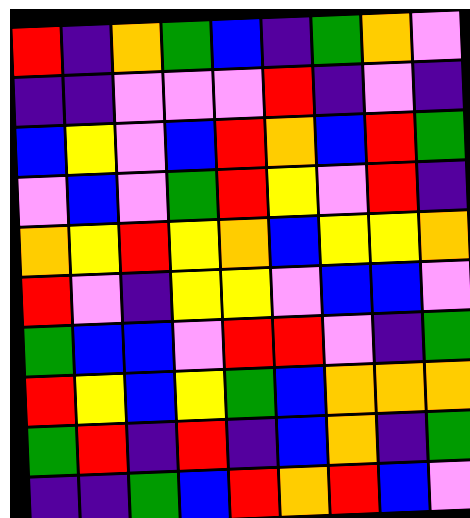[["red", "indigo", "orange", "green", "blue", "indigo", "green", "orange", "violet"], ["indigo", "indigo", "violet", "violet", "violet", "red", "indigo", "violet", "indigo"], ["blue", "yellow", "violet", "blue", "red", "orange", "blue", "red", "green"], ["violet", "blue", "violet", "green", "red", "yellow", "violet", "red", "indigo"], ["orange", "yellow", "red", "yellow", "orange", "blue", "yellow", "yellow", "orange"], ["red", "violet", "indigo", "yellow", "yellow", "violet", "blue", "blue", "violet"], ["green", "blue", "blue", "violet", "red", "red", "violet", "indigo", "green"], ["red", "yellow", "blue", "yellow", "green", "blue", "orange", "orange", "orange"], ["green", "red", "indigo", "red", "indigo", "blue", "orange", "indigo", "green"], ["indigo", "indigo", "green", "blue", "red", "orange", "red", "blue", "violet"]]